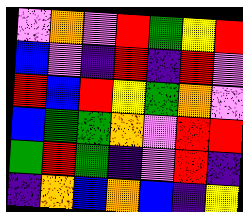[["violet", "orange", "violet", "red", "green", "yellow", "red"], ["blue", "violet", "indigo", "red", "indigo", "red", "violet"], ["red", "blue", "red", "yellow", "green", "orange", "violet"], ["blue", "green", "green", "orange", "violet", "red", "red"], ["green", "red", "green", "indigo", "violet", "red", "indigo"], ["indigo", "orange", "blue", "orange", "blue", "indigo", "yellow"]]